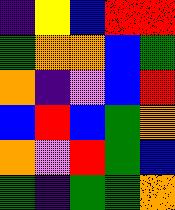[["indigo", "yellow", "blue", "red", "red"], ["green", "orange", "orange", "blue", "green"], ["orange", "indigo", "violet", "blue", "red"], ["blue", "red", "blue", "green", "orange"], ["orange", "violet", "red", "green", "blue"], ["green", "indigo", "green", "green", "orange"]]